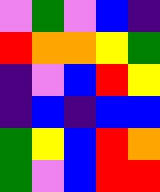[["violet", "green", "violet", "blue", "indigo"], ["red", "orange", "orange", "yellow", "green"], ["indigo", "violet", "blue", "red", "yellow"], ["indigo", "blue", "indigo", "blue", "blue"], ["green", "yellow", "blue", "red", "orange"], ["green", "violet", "blue", "red", "red"]]